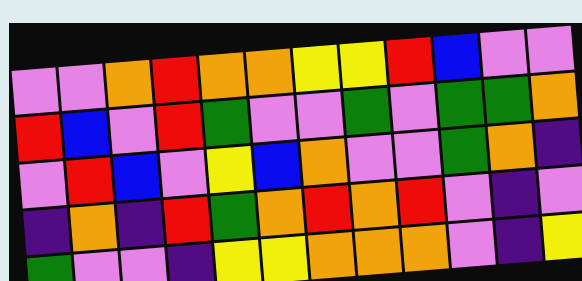[["violet", "violet", "orange", "red", "orange", "orange", "yellow", "yellow", "red", "blue", "violet", "violet"], ["red", "blue", "violet", "red", "green", "violet", "violet", "green", "violet", "green", "green", "orange"], ["violet", "red", "blue", "violet", "yellow", "blue", "orange", "violet", "violet", "green", "orange", "indigo"], ["indigo", "orange", "indigo", "red", "green", "orange", "red", "orange", "red", "violet", "indigo", "violet"], ["green", "violet", "violet", "indigo", "yellow", "yellow", "orange", "orange", "orange", "violet", "indigo", "yellow"]]